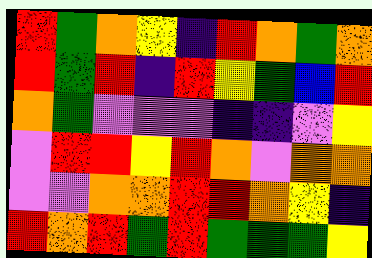[["red", "green", "orange", "yellow", "indigo", "red", "orange", "green", "orange"], ["red", "green", "red", "indigo", "red", "yellow", "green", "blue", "red"], ["orange", "green", "violet", "violet", "violet", "indigo", "indigo", "violet", "yellow"], ["violet", "red", "red", "yellow", "red", "orange", "violet", "orange", "orange"], ["violet", "violet", "orange", "orange", "red", "red", "orange", "yellow", "indigo"], ["red", "orange", "red", "green", "red", "green", "green", "green", "yellow"]]